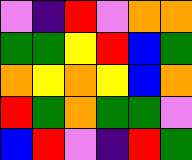[["violet", "indigo", "red", "violet", "orange", "orange"], ["green", "green", "yellow", "red", "blue", "green"], ["orange", "yellow", "orange", "yellow", "blue", "orange"], ["red", "green", "orange", "green", "green", "violet"], ["blue", "red", "violet", "indigo", "red", "green"]]